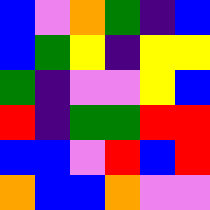[["blue", "violet", "orange", "green", "indigo", "blue"], ["blue", "green", "yellow", "indigo", "yellow", "yellow"], ["green", "indigo", "violet", "violet", "yellow", "blue"], ["red", "indigo", "green", "green", "red", "red"], ["blue", "blue", "violet", "red", "blue", "red"], ["orange", "blue", "blue", "orange", "violet", "violet"]]